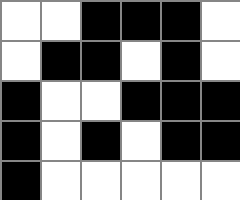[["white", "white", "black", "black", "black", "white"], ["white", "black", "black", "white", "black", "white"], ["black", "white", "white", "black", "black", "black"], ["black", "white", "black", "white", "black", "black"], ["black", "white", "white", "white", "white", "white"]]